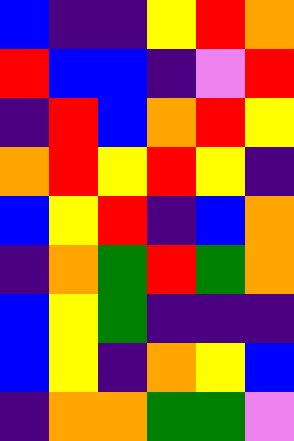[["blue", "indigo", "indigo", "yellow", "red", "orange"], ["red", "blue", "blue", "indigo", "violet", "red"], ["indigo", "red", "blue", "orange", "red", "yellow"], ["orange", "red", "yellow", "red", "yellow", "indigo"], ["blue", "yellow", "red", "indigo", "blue", "orange"], ["indigo", "orange", "green", "red", "green", "orange"], ["blue", "yellow", "green", "indigo", "indigo", "indigo"], ["blue", "yellow", "indigo", "orange", "yellow", "blue"], ["indigo", "orange", "orange", "green", "green", "violet"]]